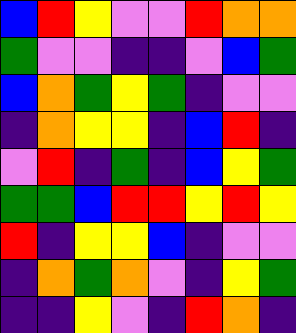[["blue", "red", "yellow", "violet", "violet", "red", "orange", "orange"], ["green", "violet", "violet", "indigo", "indigo", "violet", "blue", "green"], ["blue", "orange", "green", "yellow", "green", "indigo", "violet", "violet"], ["indigo", "orange", "yellow", "yellow", "indigo", "blue", "red", "indigo"], ["violet", "red", "indigo", "green", "indigo", "blue", "yellow", "green"], ["green", "green", "blue", "red", "red", "yellow", "red", "yellow"], ["red", "indigo", "yellow", "yellow", "blue", "indigo", "violet", "violet"], ["indigo", "orange", "green", "orange", "violet", "indigo", "yellow", "green"], ["indigo", "indigo", "yellow", "violet", "indigo", "red", "orange", "indigo"]]